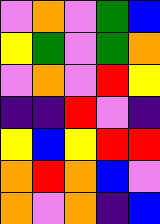[["violet", "orange", "violet", "green", "blue"], ["yellow", "green", "violet", "green", "orange"], ["violet", "orange", "violet", "red", "yellow"], ["indigo", "indigo", "red", "violet", "indigo"], ["yellow", "blue", "yellow", "red", "red"], ["orange", "red", "orange", "blue", "violet"], ["orange", "violet", "orange", "indigo", "blue"]]